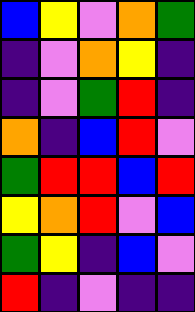[["blue", "yellow", "violet", "orange", "green"], ["indigo", "violet", "orange", "yellow", "indigo"], ["indigo", "violet", "green", "red", "indigo"], ["orange", "indigo", "blue", "red", "violet"], ["green", "red", "red", "blue", "red"], ["yellow", "orange", "red", "violet", "blue"], ["green", "yellow", "indigo", "blue", "violet"], ["red", "indigo", "violet", "indigo", "indigo"]]